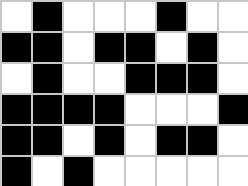[["white", "black", "white", "white", "white", "black", "white", "white"], ["black", "black", "white", "black", "black", "white", "black", "white"], ["white", "black", "white", "white", "black", "black", "black", "white"], ["black", "black", "black", "black", "white", "white", "white", "black"], ["black", "black", "white", "black", "white", "black", "black", "white"], ["black", "white", "black", "white", "white", "white", "white", "white"]]